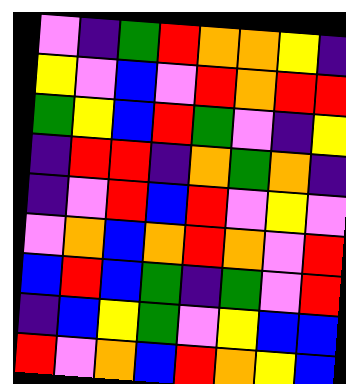[["violet", "indigo", "green", "red", "orange", "orange", "yellow", "indigo"], ["yellow", "violet", "blue", "violet", "red", "orange", "red", "red"], ["green", "yellow", "blue", "red", "green", "violet", "indigo", "yellow"], ["indigo", "red", "red", "indigo", "orange", "green", "orange", "indigo"], ["indigo", "violet", "red", "blue", "red", "violet", "yellow", "violet"], ["violet", "orange", "blue", "orange", "red", "orange", "violet", "red"], ["blue", "red", "blue", "green", "indigo", "green", "violet", "red"], ["indigo", "blue", "yellow", "green", "violet", "yellow", "blue", "blue"], ["red", "violet", "orange", "blue", "red", "orange", "yellow", "blue"]]